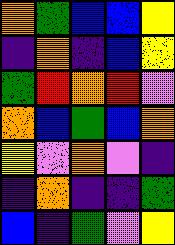[["orange", "green", "blue", "blue", "yellow"], ["indigo", "orange", "indigo", "blue", "yellow"], ["green", "red", "orange", "red", "violet"], ["orange", "blue", "green", "blue", "orange"], ["yellow", "violet", "orange", "violet", "indigo"], ["indigo", "orange", "indigo", "indigo", "green"], ["blue", "indigo", "green", "violet", "yellow"]]